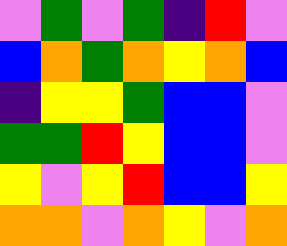[["violet", "green", "violet", "green", "indigo", "red", "violet"], ["blue", "orange", "green", "orange", "yellow", "orange", "blue"], ["indigo", "yellow", "yellow", "green", "blue", "blue", "violet"], ["green", "green", "red", "yellow", "blue", "blue", "violet"], ["yellow", "violet", "yellow", "red", "blue", "blue", "yellow"], ["orange", "orange", "violet", "orange", "yellow", "violet", "orange"]]